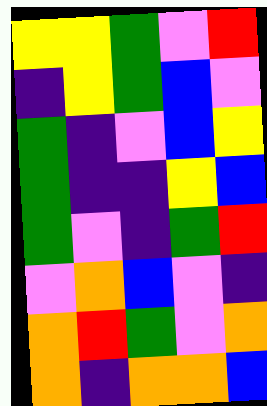[["yellow", "yellow", "green", "violet", "red"], ["indigo", "yellow", "green", "blue", "violet"], ["green", "indigo", "violet", "blue", "yellow"], ["green", "indigo", "indigo", "yellow", "blue"], ["green", "violet", "indigo", "green", "red"], ["violet", "orange", "blue", "violet", "indigo"], ["orange", "red", "green", "violet", "orange"], ["orange", "indigo", "orange", "orange", "blue"]]